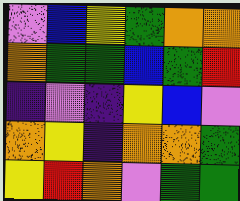[["violet", "blue", "yellow", "green", "orange", "orange"], ["orange", "green", "green", "blue", "green", "red"], ["indigo", "violet", "indigo", "yellow", "blue", "violet"], ["orange", "yellow", "indigo", "orange", "orange", "green"], ["yellow", "red", "orange", "violet", "green", "green"]]